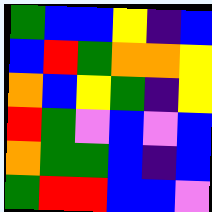[["green", "blue", "blue", "yellow", "indigo", "blue"], ["blue", "red", "green", "orange", "orange", "yellow"], ["orange", "blue", "yellow", "green", "indigo", "yellow"], ["red", "green", "violet", "blue", "violet", "blue"], ["orange", "green", "green", "blue", "indigo", "blue"], ["green", "red", "red", "blue", "blue", "violet"]]